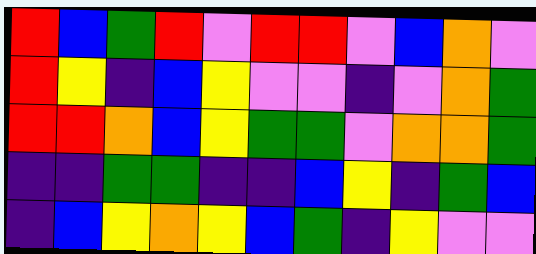[["red", "blue", "green", "red", "violet", "red", "red", "violet", "blue", "orange", "violet"], ["red", "yellow", "indigo", "blue", "yellow", "violet", "violet", "indigo", "violet", "orange", "green"], ["red", "red", "orange", "blue", "yellow", "green", "green", "violet", "orange", "orange", "green"], ["indigo", "indigo", "green", "green", "indigo", "indigo", "blue", "yellow", "indigo", "green", "blue"], ["indigo", "blue", "yellow", "orange", "yellow", "blue", "green", "indigo", "yellow", "violet", "violet"]]